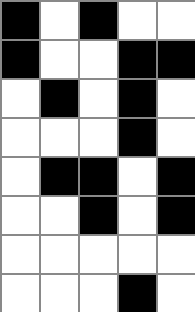[["black", "white", "black", "white", "white"], ["black", "white", "white", "black", "black"], ["white", "black", "white", "black", "white"], ["white", "white", "white", "black", "white"], ["white", "black", "black", "white", "black"], ["white", "white", "black", "white", "black"], ["white", "white", "white", "white", "white"], ["white", "white", "white", "black", "white"]]